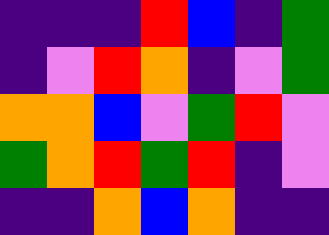[["indigo", "indigo", "indigo", "red", "blue", "indigo", "green"], ["indigo", "violet", "red", "orange", "indigo", "violet", "green"], ["orange", "orange", "blue", "violet", "green", "red", "violet"], ["green", "orange", "red", "green", "red", "indigo", "violet"], ["indigo", "indigo", "orange", "blue", "orange", "indigo", "indigo"]]